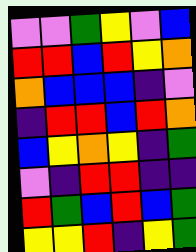[["violet", "violet", "green", "yellow", "violet", "blue"], ["red", "red", "blue", "red", "yellow", "orange"], ["orange", "blue", "blue", "blue", "indigo", "violet"], ["indigo", "red", "red", "blue", "red", "orange"], ["blue", "yellow", "orange", "yellow", "indigo", "green"], ["violet", "indigo", "red", "red", "indigo", "indigo"], ["red", "green", "blue", "red", "blue", "green"], ["yellow", "yellow", "red", "indigo", "yellow", "green"]]